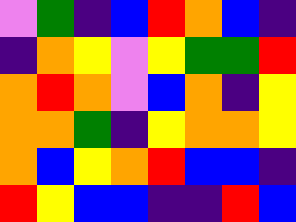[["violet", "green", "indigo", "blue", "red", "orange", "blue", "indigo"], ["indigo", "orange", "yellow", "violet", "yellow", "green", "green", "red"], ["orange", "red", "orange", "violet", "blue", "orange", "indigo", "yellow"], ["orange", "orange", "green", "indigo", "yellow", "orange", "orange", "yellow"], ["orange", "blue", "yellow", "orange", "red", "blue", "blue", "indigo"], ["red", "yellow", "blue", "blue", "indigo", "indigo", "red", "blue"]]